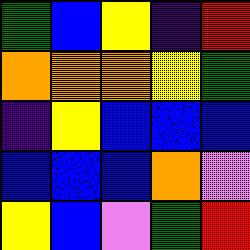[["green", "blue", "yellow", "indigo", "red"], ["orange", "orange", "orange", "yellow", "green"], ["indigo", "yellow", "blue", "blue", "blue"], ["blue", "blue", "blue", "orange", "violet"], ["yellow", "blue", "violet", "green", "red"]]